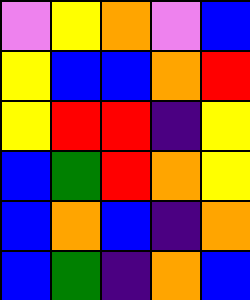[["violet", "yellow", "orange", "violet", "blue"], ["yellow", "blue", "blue", "orange", "red"], ["yellow", "red", "red", "indigo", "yellow"], ["blue", "green", "red", "orange", "yellow"], ["blue", "orange", "blue", "indigo", "orange"], ["blue", "green", "indigo", "orange", "blue"]]